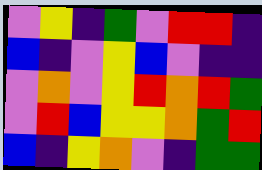[["violet", "yellow", "indigo", "green", "violet", "red", "red", "indigo"], ["blue", "indigo", "violet", "yellow", "blue", "violet", "indigo", "indigo"], ["violet", "orange", "violet", "yellow", "red", "orange", "red", "green"], ["violet", "red", "blue", "yellow", "yellow", "orange", "green", "red"], ["blue", "indigo", "yellow", "orange", "violet", "indigo", "green", "green"]]